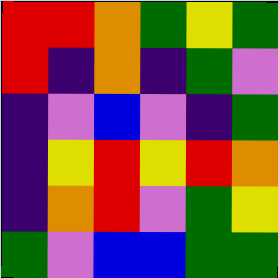[["red", "red", "orange", "green", "yellow", "green"], ["red", "indigo", "orange", "indigo", "green", "violet"], ["indigo", "violet", "blue", "violet", "indigo", "green"], ["indigo", "yellow", "red", "yellow", "red", "orange"], ["indigo", "orange", "red", "violet", "green", "yellow"], ["green", "violet", "blue", "blue", "green", "green"]]